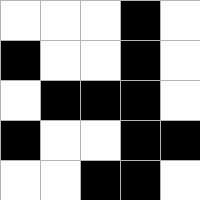[["white", "white", "white", "black", "white"], ["black", "white", "white", "black", "white"], ["white", "black", "black", "black", "white"], ["black", "white", "white", "black", "black"], ["white", "white", "black", "black", "white"]]